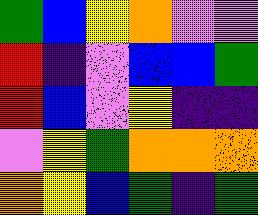[["green", "blue", "yellow", "orange", "violet", "violet"], ["red", "indigo", "violet", "blue", "blue", "green"], ["red", "blue", "violet", "yellow", "indigo", "indigo"], ["violet", "yellow", "green", "orange", "orange", "orange"], ["orange", "yellow", "blue", "green", "indigo", "green"]]